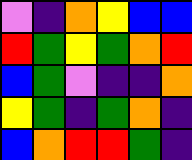[["violet", "indigo", "orange", "yellow", "blue", "blue"], ["red", "green", "yellow", "green", "orange", "red"], ["blue", "green", "violet", "indigo", "indigo", "orange"], ["yellow", "green", "indigo", "green", "orange", "indigo"], ["blue", "orange", "red", "red", "green", "indigo"]]